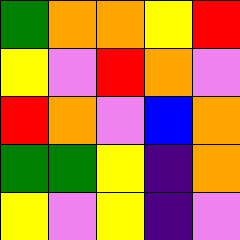[["green", "orange", "orange", "yellow", "red"], ["yellow", "violet", "red", "orange", "violet"], ["red", "orange", "violet", "blue", "orange"], ["green", "green", "yellow", "indigo", "orange"], ["yellow", "violet", "yellow", "indigo", "violet"]]